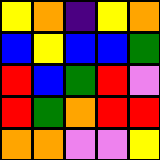[["yellow", "orange", "indigo", "yellow", "orange"], ["blue", "yellow", "blue", "blue", "green"], ["red", "blue", "green", "red", "violet"], ["red", "green", "orange", "red", "red"], ["orange", "orange", "violet", "violet", "yellow"]]